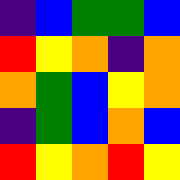[["indigo", "blue", "green", "green", "blue"], ["red", "yellow", "orange", "indigo", "orange"], ["orange", "green", "blue", "yellow", "orange"], ["indigo", "green", "blue", "orange", "blue"], ["red", "yellow", "orange", "red", "yellow"]]